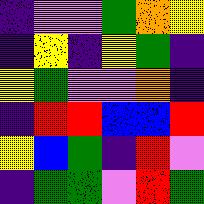[["indigo", "violet", "violet", "green", "orange", "yellow"], ["indigo", "yellow", "indigo", "yellow", "green", "indigo"], ["yellow", "green", "violet", "violet", "orange", "indigo"], ["indigo", "red", "red", "blue", "blue", "red"], ["yellow", "blue", "green", "indigo", "red", "violet"], ["indigo", "green", "green", "violet", "red", "green"]]